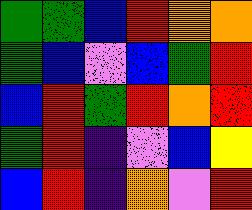[["green", "green", "blue", "red", "orange", "orange"], ["green", "blue", "violet", "blue", "green", "red"], ["blue", "red", "green", "red", "orange", "red"], ["green", "red", "indigo", "violet", "blue", "yellow"], ["blue", "red", "indigo", "orange", "violet", "red"]]